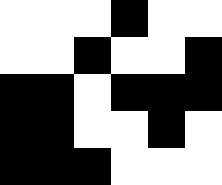[["white", "white", "white", "black", "white", "white"], ["white", "white", "black", "white", "white", "black"], ["black", "black", "white", "black", "black", "black"], ["black", "black", "white", "white", "black", "white"], ["black", "black", "black", "white", "white", "white"]]